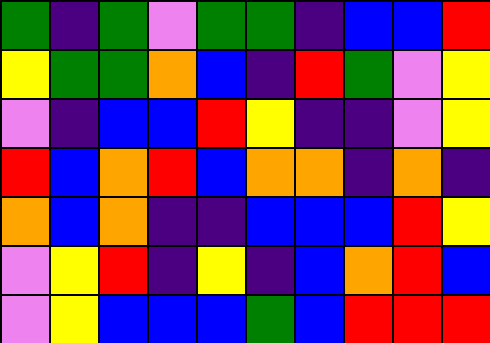[["green", "indigo", "green", "violet", "green", "green", "indigo", "blue", "blue", "red"], ["yellow", "green", "green", "orange", "blue", "indigo", "red", "green", "violet", "yellow"], ["violet", "indigo", "blue", "blue", "red", "yellow", "indigo", "indigo", "violet", "yellow"], ["red", "blue", "orange", "red", "blue", "orange", "orange", "indigo", "orange", "indigo"], ["orange", "blue", "orange", "indigo", "indigo", "blue", "blue", "blue", "red", "yellow"], ["violet", "yellow", "red", "indigo", "yellow", "indigo", "blue", "orange", "red", "blue"], ["violet", "yellow", "blue", "blue", "blue", "green", "blue", "red", "red", "red"]]